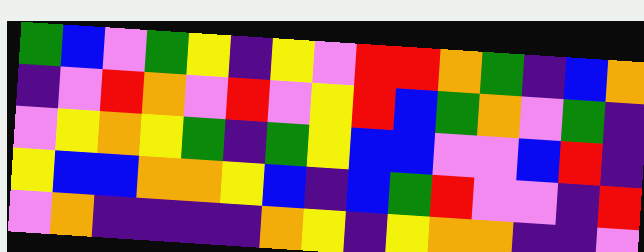[["green", "blue", "violet", "green", "yellow", "indigo", "yellow", "violet", "red", "red", "orange", "green", "indigo", "blue", "orange"], ["indigo", "violet", "red", "orange", "violet", "red", "violet", "yellow", "red", "blue", "green", "orange", "violet", "green", "indigo"], ["violet", "yellow", "orange", "yellow", "green", "indigo", "green", "yellow", "blue", "blue", "violet", "violet", "blue", "red", "indigo"], ["yellow", "blue", "blue", "orange", "orange", "yellow", "blue", "indigo", "blue", "green", "red", "violet", "violet", "indigo", "red"], ["violet", "orange", "indigo", "indigo", "indigo", "indigo", "orange", "yellow", "indigo", "yellow", "orange", "orange", "indigo", "indigo", "violet"]]